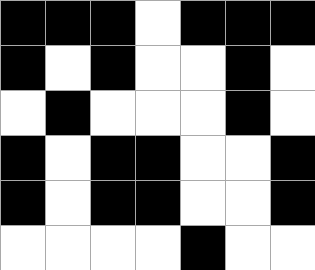[["black", "black", "black", "white", "black", "black", "black"], ["black", "white", "black", "white", "white", "black", "white"], ["white", "black", "white", "white", "white", "black", "white"], ["black", "white", "black", "black", "white", "white", "black"], ["black", "white", "black", "black", "white", "white", "black"], ["white", "white", "white", "white", "black", "white", "white"]]